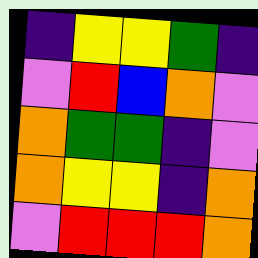[["indigo", "yellow", "yellow", "green", "indigo"], ["violet", "red", "blue", "orange", "violet"], ["orange", "green", "green", "indigo", "violet"], ["orange", "yellow", "yellow", "indigo", "orange"], ["violet", "red", "red", "red", "orange"]]